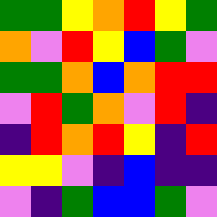[["green", "green", "yellow", "orange", "red", "yellow", "green"], ["orange", "violet", "red", "yellow", "blue", "green", "violet"], ["green", "green", "orange", "blue", "orange", "red", "red"], ["violet", "red", "green", "orange", "violet", "red", "indigo"], ["indigo", "red", "orange", "red", "yellow", "indigo", "red"], ["yellow", "yellow", "violet", "indigo", "blue", "indigo", "indigo"], ["violet", "indigo", "green", "blue", "blue", "green", "violet"]]